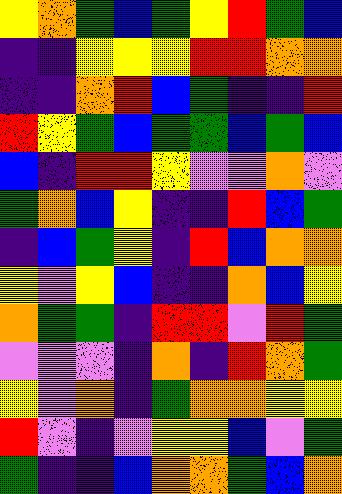[["yellow", "orange", "green", "blue", "green", "yellow", "red", "green", "blue"], ["indigo", "indigo", "yellow", "yellow", "yellow", "red", "red", "orange", "orange"], ["indigo", "indigo", "orange", "red", "blue", "green", "indigo", "indigo", "red"], ["red", "yellow", "green", "blue", "green", "green", "blue", "green", "blue"], ["blue", "indigo", "red", "red", "yellow", "violet", "violet", "orange", "violet"], ["green", "orange", "blue", "yellow", "indigo", "indigo", "red", "blue", "green"], ["indigo", "blue", "green", "yellow", "indigo", "red", "blue", "orange", "orange"], ["yellow", "violet", "yellow", "blue", "indigo", "indigo", "orange", "blue", "yellow"], ["orange", "green", "green", "indigo", "red", "red", "violet", "red", "green"], ["violet", "violet", "violet", "indigo", "orange", "indigo", "red", "orange", "green"], ["yellow", "violet", "orange", "indigo", "green", "orange", "orange", "yellow", "yellow"], ["red", "violet", "indigo", "violet", "yellow", "yellow", "blue", "violet", "green"], ["green", "indigo", "indigo", "blue", "orange", "orange", "green", "blue", "orange"]]